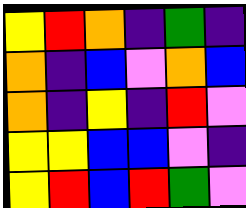[["yellow", "red", "orange", "indigo", "green", "indigo"], ["orange", "indigo", "blue", "violet", "orange", "blue"], ["orange", "indigo", "yellow", "indigo", "red", "violet"], ["yellow", "yellow", "blue", "blue", "violet", "indigo"], ["yellow", "red", "blue", "red", "green", "violet"]]